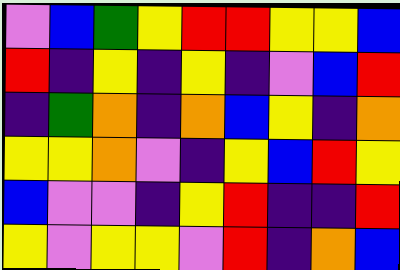[["violet", "blue", "green", "yellow", "red", "red", "yellow", "yellow", "blue"], ["red", "indigo", "yellow", "indigo", "yellow", "indigo", "violet", "blue", "red"], ["indigo", "green", "orange", "indigo", "orange", "blue", "yellow", "indigo", "orange"], ["yellow", "yellow", "orange", "violet", "indigo", "yellow", "blue", "red", "yellow"], ["blue", "violet", "violet", "indigo", "yellow", "red", "indigo", "indigo", "red"], ["yellow", "violet", "yellow", "yellow", "violet", "red", "indigo", "orange", "blue"]]